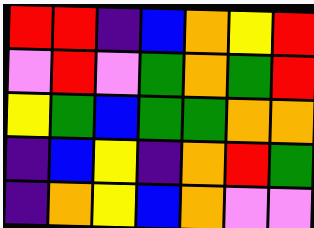[["red", "red", "indigo", "blue", "orange", "yellow", "red"], ["violet", "red", "violet", "green", "orange", "green", "red"], ["yellow", "green", "blue", "green", "green", "orange", "orange"], ["indigo", "blue", "yellow", "indigo", "orange", "red", "green"], ["indigo", "orange", "yellow", "blue", "orange", "violet", "violet"]]